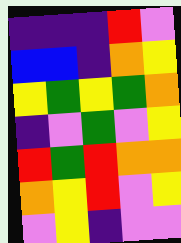[["indigo", "indigo", "indigo", "red", "violet"], ["blue", "blue", "indigo", "orange", "yellow"], ["yellow", "green", "yellow", "green", "orange"], ["indigo", "violet", "green", "violet", "yellow"], ["red", "green", "red", "orange", "orange"], ["orange", "yellow", "red", "violet", "yellow"], ["violet", "yellow", "indigo", "violet", "violet"]]